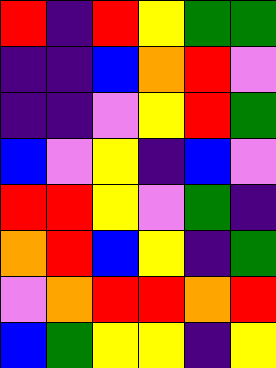[["red", "indigo", "red", "yellow", "green", "green"], ["indigo", "indigo", "blue", "orange", "red", "violet"], ["indigo", "indigo", "violet", "yellow", "red", "green"], ["blue", "violet", "yellow", "indigo", "blue", "violet"], ["red", "red", "yellow", "violet", "green", "indigo"], ["orange", "red", "blue", "yellow", "indigo", "green"], ["violet", "orange", "red", "red", "orange", "red"], ["blue", "green", "yellow", "yellow", "indigo", "yellow"]]